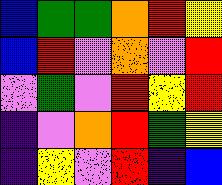[["blue", "green", "green", "orange", "red", "yellow"], ["blue", "red", "violet", "orange", "violet", "red"], ["violet", "green", "violet", "red", "yellow", "red"], ["indigo", "violet", "orange", "red", "green", "yellow"], ["indigo", "yellow", "violet", "red", "indigo", "blue"]]